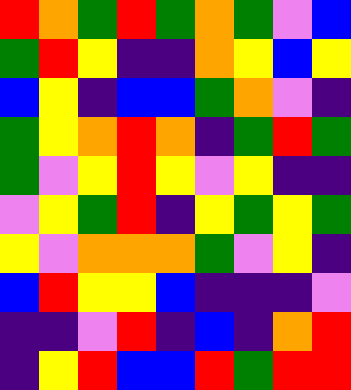[["red", "orange", "green", "red", "green", "orange", "green", "violet", "blue"], ["green", "red", "yellow", "indigo", "indigo", "orange", "yellow", "blue", "yellow"], ["blue", "yellow", "indigo", "blue", "blue", "green", "orange", "violet", "indigo"], ["green", "yellow", "orange", "red", "orange", "indigo", "green", "red", "green"], ["green", "violet", "yellow", "red", "yellow", "violet", "yellow", "indigo", "indigo"], ["violet", "yellow", "green", "red", "indigo", "yellow", "green", "yellow", "green"], ["yellow", "violet", "orange", "orange", "orange", "green", "violet", "yellow", "indigo"], ["blue", "red", "yellow", "yellow", "blue", "indigo", "indigo", "indigo", "violet"], ["indigo", "indigo", "violet", "red", "indigo", "blue", "indigo", "orange", "red"], ["indigo", "yellow", "red", "blue", "blue", "red", "green", "red", "red"]]